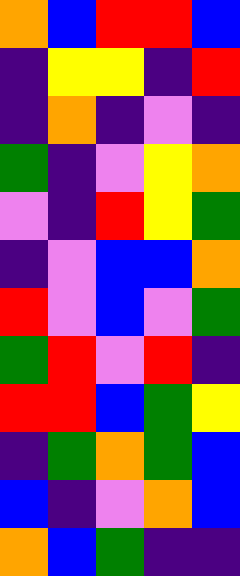[["orange", "blue", "red", "red", "blue"], ["indigo", "yellow", "yellow", "indigo", "red"], ["indigo", "orange", "indigo", "violet", "indigo"], ["green", "indigo", "violet", "yellow", "orange"], ["violet", "indigo", "red", "yellow", "green"], ["indigo", "violet", "blue", "blue", "orange"], ["red", "violet", "blue", "violet", "green"], ["green", "red", "violet", "red", "indigo"], ["red", "red", "blue", "green", "yellow"], ["indigo", "green", "orange", "green", "blue"], ["blue", "indigo", "violet", "orange", "blue"], ["orange", "blue", "green", "indigo", "indigo"]]